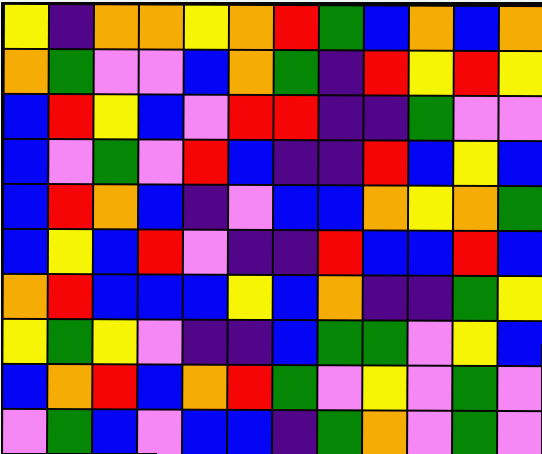[["yellow", "indigo", "orange", "orange", "yellow", "orange", "red", "green", "blue", "orange", "blue", "orange"], ["orange", "green", "violet", "violet", "blue", "orange", "green", "indigo", "red", "yellow", "red", "yellow"], ["blue", "red", "yellow", "blue", "violet", "red", "red", "indigo", "indigo", "green", "violet", "violet"], ["blue", "violet", "green", "violet", "red", "blue", "indigo", "indigo", "red", "blue", "yellow", "blue"], ["blue", "red", "orange", "blue", "indigo", "violet", "blue", "blue", "orange", "yellow", "orange", "green"], ["blue", "yellow", "blue", "red", "violet", "indigo", "indigo", "red", "blue", "blue", "red", "blue"], ["orange", "red", "blue", "blue", "blue", "yellow", "blue", "orange", "indigo", "indigo", "green", "yellow"], ["yellow", "green", "yellow", "violet", "indigo", "indigo", "blue", "green", "green", "violet", "yellow", "blue"], ["blue", "orange", "red", "blue", "orange", "red", "green", "violet", "yellow", "violet", "green", "violet"], ["violet", "green", "blue", "violet", "blue", "blue", "indigo", "green", "orange", "violet", "green", "violet"]]